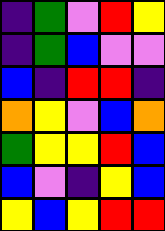[["indigo", "green", "violet", "red", "yellow"], ["indigo", "green", "blue", "violet", "violet"], ["blue", "indigo", "red", "red", "indigo"], ["orange", "yellow", "violet", "blue", "orange"], ["green", "yellow", "yellow", "red", "blue"], ["blue", "violet", "indigo", "yellow", "blue"], ["yellow", "blue", "yellow", "red", "red"]]